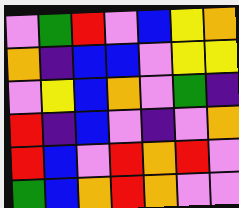[["violet", "green", "red", "violet", "blue", "yellow", "orange"], ["orange", "indigo", "blue", "blue", "violet", "yellow", "yellow"], ["violet", "yellow", "blue", "orange", "violet", "green", "indigo"], ["red", "indigo", "blue", "violet", "indigo", "violet", "orange"], ["red", "blue", "violet", "red", "orange", "red", "violet"], ["green", "blue", "orange", "red", "orange", "violet", "violet"]]